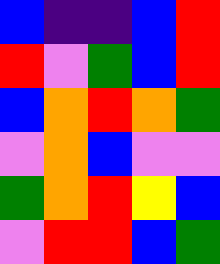[["blue", "indigo", "indigo", "blue", "red"], ["red", "violet", "green", "blue", "red"], ["blue", "orange", "red", "orange", "green"], ["violet", "orange", "blue", "violet", "violet"], ["green", "orange", "red", "yellow", "blue"], ["violet", "red", "red", "blue", "green"]]